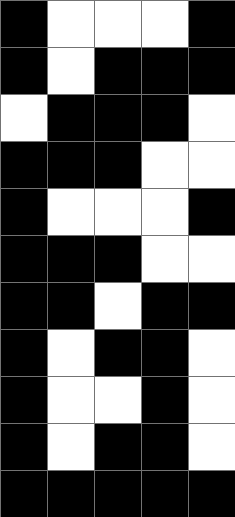[["black", "white", "white", "white", "black"], ["black", "white", "black", "black", "black"], ["white", "black", "black", "black", "white"], ["black", "black", "black", "white", "white"], ["black", "white", "white", "white", "black"], ["black", "black", "black", "white", "white"], ["black", "black", "white", "black", "black"], ["black", "white", "black", "black", "white"], ["black", "white", "white", "black", "white"], ["black", "white", "black", "black", "white"], ["black", "black", "black", "black", "black"]]